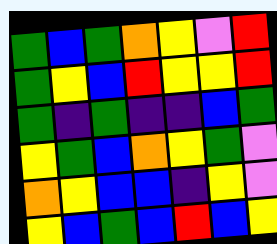[["green", "blue", "green", "orange", "yellow", "violet", "red"], ["green", "yellow", "blue", "red", "yellow", "yellow", "red"], ["green", "indigo", "green", "indigo", "indigo", "blue", "green"], ["yellow", "green", "blue", "orange", "yellow", "green", "violet"], ["orange", "yellow", "blue", "blue", "indigo", "yellow", "violet"], ["yellow", "blue", "green", "blue", "red", "blue", "yellow"]]